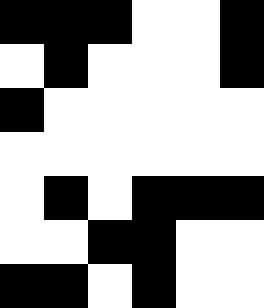[["black", "black", "black", "white", "white", "black"], ["white", "black", "white", "white", "white", "black"], ["black", "white", "white", "white", "white", "white"], ["white", "white", "white", "white", "white", "white"], ["white", "black", "white", "black", "black", "black"], ["white", "white", "black", "black", "white", "white"], ["black", "black", "white", "black", "white", "white"]]